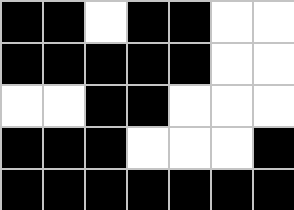[["black", "black", "white", "black", "black", "white", "white"], ["black", "black", "black", "black", "black", "white", "white"], ["white", "white", "black", "black", "white", "white", "white"], ["black", "black", "black", "white", "white", "white", "black"], ["black", "black", "black", "black", "black", "black", "black"]]